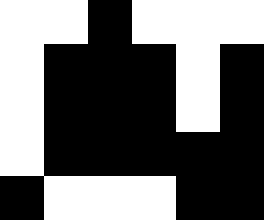[["white", "white", "black", "white", "white", "white"], ["white", "black", "black", "black", "white", "black"], ["white", "black", "black", "black", "white", "black"], ["white", "black", "black", "black", "black", "black"], ["black", "white", "white", "white", "black", "black"]]